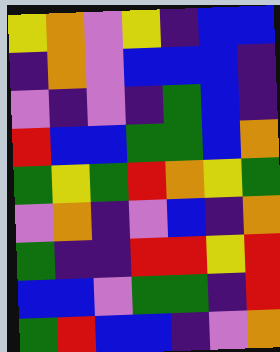[["yellow", "orange", "violet", "yellow", "indigo", "blue", "blue"], ["indigo", "orange", "violet", "blue", "blue", "blue", "indigo"], ["violet", "indigo", "violet", "indigo", "green", "blue", "indigo"], ["red", "blue", "blue", "green", "green", "blue", "orange"], ["green", "yellow", "green", "red", "orange", "yellow", "green"], ["violet", "orange", "indigo", "violet", "blue", "indigo", "orange"], ["green", "indigo", "indigo", "red", "red", "yellow", "red"], ["blue", "blue", "violet", "green", "green", "indigo", "red"], ["green", "red", "blue", "blue", "indigo", "violet", "orange"]]